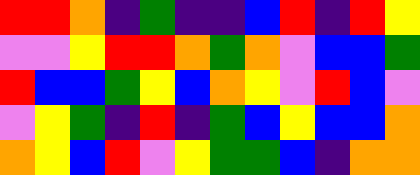[["red", "red", "orange", "indigo", "green", "indigo", "indigo", "blue", "red", "indigo", "red", "yellow"], ["violet", "violet", "yellow", "red", "red", "orange", "green", "orange", "violet", "blue", "blue", "green"], ["red", "blue", "blue", "green", "yellow", "blue", "orange", "yellow", "violet", "red", "blue", "violet"], ["violet", "yellow", "green", "indigo", "red", "indigo", "green", "blue", "yellow", "blue", "blue", "orange"], ["orange", "yellow", "blue", "red", "violet", "yellow", "green", "green", "blue", "indigo", "orange", "orange"]]